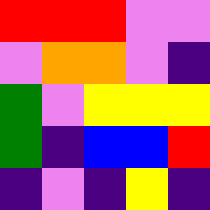[["red", "red", "red", "violet", "violet"], ["violet", "orange", "orange", "violet", "indigo"], ["green", "violet", "yellow", "yellow", "yellow"], ["green", "indigo", "blue", "blue", "red"], ["indigo", "violet", "indigo", "yellow", "indigo"]]